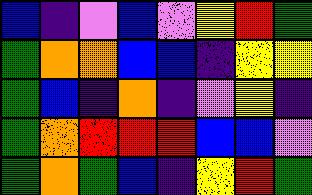[["blue", "indigo", "violet", "blue", "violet", "yellow", "red", "green"], ["green", "orange", "orange", "blue", "blue", "indigo", "yellow", "yellow"], ["green", "blue", "indigo", "orange", "indigo", "violet", "yellow", "indigo"], ["green", "orange", "red", "red", "red", "blue", "blue", "violet"], ["green", "orange", "green", "blue", "indigo", "yellow", "red", "green"]]